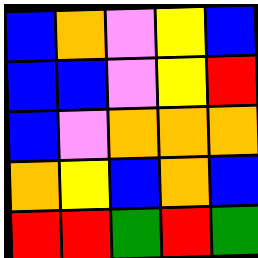[["blue", "orange", "violet", "yellow", "blue"], ["blue", "blue", "violet", "yellow", "red"], ["blue", "violet", "orange", "orange", "orange"], ["orange", "yellow", "blue", "orange", "blue"], ["red", "red", "green", "red", "green"]]